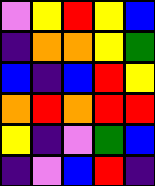[["violet", "yellow", "red", "yellow", "blue"], ["indigo", "orange", "orange", "yellow", "green"], ["blue", "indigo", "blue", "red", "yellow"], ["orange", "red", "orange", "red", "red"], ["yellow", "indigo", "violet", "green", "blue"], ["indigo", "violet", "blue", "red", "indigo"]]